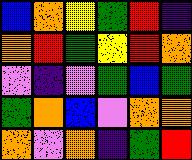[["blue", "orange", "yellow", "green", "red", "indigo"], ["orange", "red", "green", "yellow", "red", "orange"], ["violet", "indigo", "violet", "green", "blue", "green"], ["green", "orange", "blue", "violet", "orange", "orange"], ["orange", "violet", "orange", "indigo", "green", "red"]]